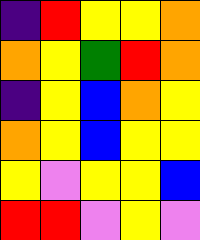[["indigo", "red", "yellow", "yellow", "orange"], ["orange", "yellow", "green", "red", "orange"], ["indigo", "yellow", "blue", "orange", "yellow"], ["orange", "yellow", "blue", "yellow", "yellow"], ["yellow", "violet", "yellow", "yellow", "blue"], ["red", "red", "violet", "yellow", "violet"]]